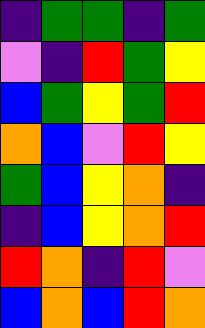[["indigo", "green", "green", "indigo", "green"], ["violet", "indigo", "red", "green", "yellow"], ["blue", "green", "yellow", "green", "red"], ["orange", "blue", "violet", "red", "yellow"], ["green", "blue", "yellow", "orange", "indigo"], ["indigo", "blue", "yellow", "orange", "red"], ["red", "orange", "indigo", "red", "violet"], ["blue", "orange", "blue", "red", "orange"]]